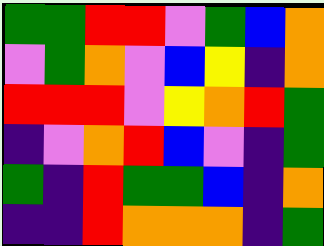[["green", "green", "red", "red", "violet", "green", "blue", "orange"], ["violet", "green", "orange", "violet", "blue", "yellow", "indigo", "orange"], ["red", "red", "red", "violet", "yellow", "orange", "red", "green"], ["indigo", "violet", "orange", "red", "blue", "violet", "indigo", "green"], ["green", "indigo", "red", "green", "green", "blue", "indigo", "orange"], ["indigo", "indigo", "red", "orange", "orange", "orange", "indigo", "green"]]